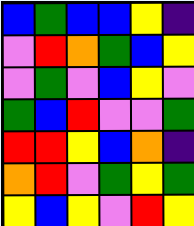[["blue", "green", "blue", "blue", "yellow", "indigo"], ["violet", "red", "orange", "green", "blue", "yellow"], ["violet", "green", "violet", "blue", "yellow", "violet"], ["green", "blue", "red", "violet", "violet", "green"], ["red", "red", "yellow", "blue", "orange", "indigo"], ["orange", "red", "violet", "green", "yellow", "green"], ["yellow", "blue", "yellow", "violet", "red", "yellow"]]